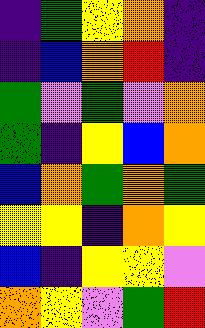[["indigo", "green", "yellow", "orange", "indigo"], ["indigo", "blue", "orange", "red", "indigo"], ["green", "violet", "green", "violet", "orange"], ["green", "indigo", "yellow", "blue", "orange"], ["blue", "orange", "green", "orange", "green"], ["yellow", "yellow", "indigo", "orange", "yellow"], ["blue", "indigo", "yellow", "yellow", "violet"], ["orange", "yellow", "violet", "green", "red"]]